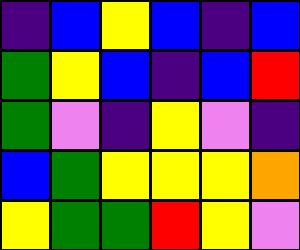[["indigo", "blue", "yellow", "blue", "indigo", "blue"], ["green", "yellow", "blue", "indigo", "blue", "red"], ["green", "violet", "indigo", "yellow", "violet", "indigo"], ["blue", "green", "yellow", "yellow", "yellow", "orange"], ["yellow", "green", "green", "red", "yellow", "violet"]]